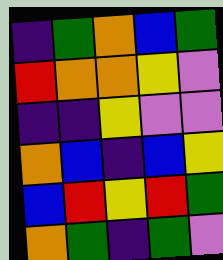[["indigo", "green", "orange", "blue", "green"], ["red", "orange", "orange", "yellow", "violet"], ["indigo", "indigo", "yellow", "violet", "violet"], ["orange", "blue", "indigo", "blue", "yellow"], ["blue", "red", "yellow", "red", "green"], ["orange", "green", "indigo", "green", "violet"]]